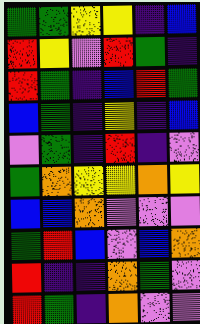[["green", "green", "yellow", "yellow", "indigo", "blue"], ["red", "yellow", "violet", "red", "green", "indigo"], ["red", "green", "indigo", "blue", "red", "green"], ["blue", "green", "indigo", "yellow", "indigo", "blue"], ["violet", "green", "indigo", "red", "indigo", "violet"], ["green", "orange", "yellow", "yellow", "orange", "yellow"], ["blue", "blue", "orange", "violet", "violet", "violet"], ["green", "red", "blue", "violet", "blue", "orange"], ["red", "indigo", "indigo", "orange", "green", "violet"], ["red", "green", "indigo", "orange", "violet", "violet"]]